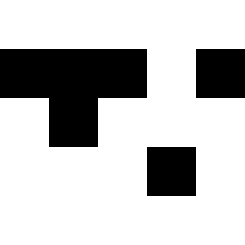[["white", "white", "white", "white", "white"], ["black", "black", "black", "white", "black"], ["white", "black", "white", "white", "white"], ["white", "white", "white", "black", "white"], ["white", "white", "white", "white", "white"]]